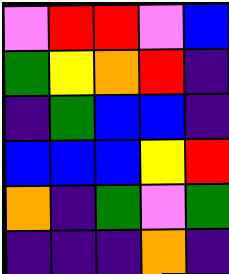[["violet", "red", "red", "violet", "blue"], ["green", "yellow", "orange", "red", "indigo"], ["indigo", "green", "blue", "blue", "indigo"], ["blue", "blue", "blue", "yellow", "red"], ["orange", "indigo", "green", "violet", "green"], ["indigo", "indigo", "indigo", "orange", "indigo"]]